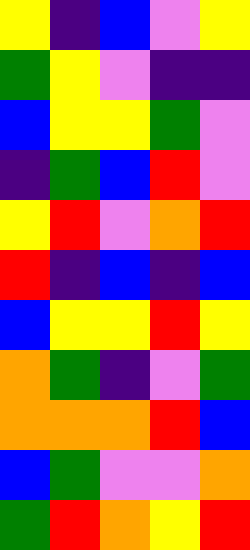[["yellow", "indigo", "blue", "violet", "yellow"], ["green", "yellow", "violet", "indigo", "indigo"], ["blue", "yellow", "yellow", "green", "violet"], ["indigo", "green", "blue", "red", "violet"], ["yellow", "red", "violet", "orange", "red"], ["red", "indigo", "blue", "indigo", "blue"], ["blue", "yellow", "yellow", "red", "yellow"], ["orange", "green", "indigo", "violet", "green"], ["orange", "orange", "orange", "red", "blue"], ["blue", "green", "violet", "violet", "orange"], ["green", "red", "orange", "yellow", "red"]]